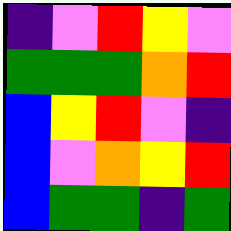[["indigo", "violet", "red", "yellow", "violet"], ["green", "green", "green", "orange", "red"], ["blue", "yellow", "red", "violet", "indigo"], ["blue", "violet", "orange", "yellow", "red"], ["blue", "green", "green", "indigo", "green"]]